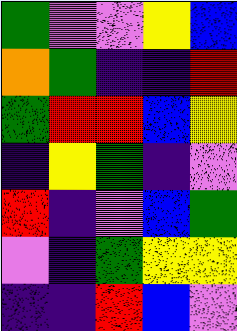[["green", "violet", "violet", "yellow", "blue"], ["orange", "green", "indigo", "indigo", "red"], ["green", "red", "red", "blue", "yellow"], ["indigo", "yellow", "green", "indigo", "violet"], ["red", "indigo", "violet", "blue", "green"], ["violet", "indigo", "green", "yellow", "yellow"], ["indigo", "indigo", "red", "blue", "violet"]]